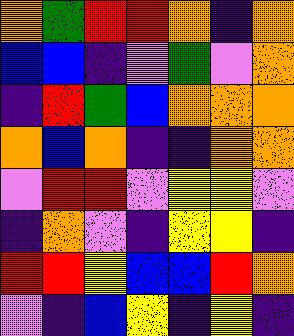[["orange", "green", "red", "red", "orange", "indigo", "orange"], ["blue", "blue", "indigo", "violet", "green", "violet", "orange"], ["indigo", "red", "green", "blue", "orange", "orange", "orange"], ["orange", "blue", "orange", "indigo", "indigo", "orange", "orange"], ["violet", "red", "red", "violet", "yellow", "yellow", "violet"], ["indigo", "orange", "violet", "indigo", "yellow", "yellow", "indigo"], ["red", "red", "yellow", "blue", "blue", "red", "orange"], ["violet", "indigo", "blue", "yellow", "indigo", "yellow", "indigo"]]